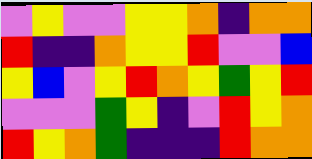[["violet", "yellow", "violet", "violet", "yellow", "yellow", "orange", "indigo", "orange", "orange"], ["red", "indigo", "indigo", "orange", "yellow", "yellow", "red", "violet", "violet", "blue"], ["yellow", "blue", "violet", "yellow", "red", "orange", "yellow", "green", "yellow", "red"], ["violet", "violet", "violet", "green", "yellow", "indigo", "violet", "red", "yellow", "orange"], ["red", "yellow", "orange", "green", "indigo", "indigo", "indigo", "red", "orange", "orange"]]